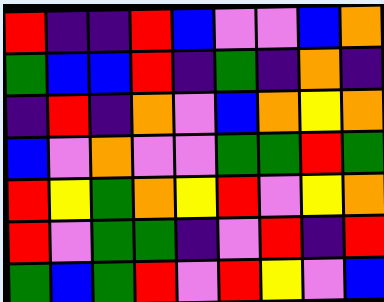[["red", "indigo", "indigo", "red", "blue", "violet", "violet", "blue", "orange"], ["green", "blue", "blue", "red", "indigo", "green", "indigo", "orange", "indigo"], ["indigo", "red", "indigo", "orange", "violet", "blue", "orange", "yellow", "orange"], ["blue", "violet", "orange", "violet", "violet", "green", "green", "red", "green"], ["red", "yellow", "green", "orange", "yellow", "red", "violet", "yellow", "orange"], ["red", "violet", "green", "green", "indigo", "violet", "red", "indigo", "red"], ["green", "blue", "green", "red", "violet", "red", "yellow", "violet", "blue"]]